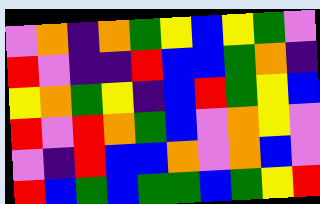[["violet", "orange", "indigo", "orange", "green", "yellow", "blue", "yellow", "green", "violet"], ["red", "violet", "indigo", "indigo", "red", "blue", "blue", "green", "orange", "indigo"], ["yellow", "orange", "green", "yellow", "indigo", "blue", "red", "green", "yellow", "blue"], ["red", "violet", "red", "orange", "green", "blue", "violet", "orange", "yellow", "violet"], ["violet", "indigo", "red", "blue", "blue", "orange", "violet", "orange", "blue", "violet"], ["red", "blue", "green", "blue", "green", "green", "blue", "green", "yellow", "red"]]